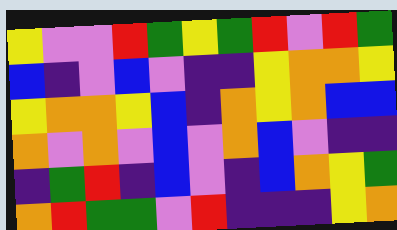[["yellow", "violet", "violet", "red", "green", "yellow", "green", "red", "violet", "red", "green"], ["blue", "indigo", "violet", "blue", "violet", "indigo", "indigo", "yellow", "orange", "orange", "yellow"], ["yellow", "orange", "orange", "yellow", "blue", "indigo", "orange", "yellow", "orange", "blue", "blue"], ["orange", "violet", "orange", "violet", "blue", "violet", "orange", "blue", "violet", "indigo", "indigo"], ["indigo", "green", "red", "indigo", "blue", "violet", "indigo", "blue", "orange", "yellow", "green"], ["orange", "red", "green", "green", "violet", "red", "indigo", "indigo", "indigo", "yellow", "orange"]]